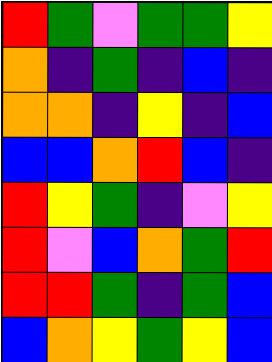[["red", "green", "violet", "green", "green", "yellow"], ["orange", "indigo", "green", "indigo", "blue", "indigo"], ["orange", "orange", "indigo", "yellow", "indigo", "blue"], ["blue", "blue", "orange", "red", "blue", "indigo"], ["red", "yellow", "green", "indigo", "violet", "yellow"], ["red", "violet", "blue", "orange", "green", "red"], ["red", "red", "green", "indigo", "green", "blue"], ["blue", "orange", "yellow", "green", "yellow", "blue"]]